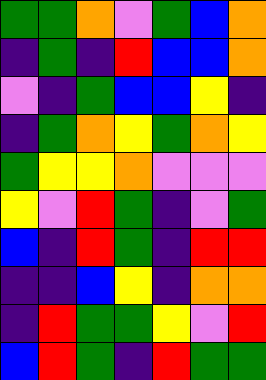[["green", "green", "orange", "violet", "green", "blue", "orange"], ["indigo", "green", "indigo", "red", "blue", "blue", "orange"], ["violet", "indigo", "green", "blue", "blue", "yellow", "indigo"], ["indigo", "green", "orange", "yellow", "green", "orange", "yellow"], ["green", "yellow", "yellow", "orange", "violet", "violet", "violet"], ["yellow", "violet", "red", "green", "indigo", "violet", "green"], ["blue", "indigo", "red", "green", "indigo", "red", "red"], ["indigo", "indigo", "blue", "yellow", "indigo", "orange", "orange"], ["indigo", "red", "green", "green", "yellow", "violet", "red"], ["blue", "red", "green", "indigo", "red", "green", "green"]]